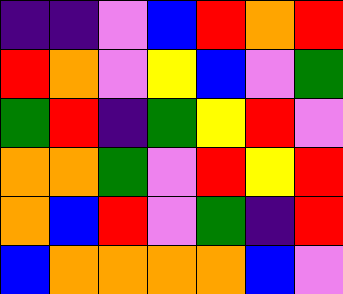[["indigo", "indigo", "violet", "blue", "red", "orange", "red"], ["red", "orange", "violet", "yellow", "blue", "violet", "green"], ["green", "red", "indigo", "green", "yellow", "red", "violet"], ["orange", "orange", "green", "violet", "red", "yellow", "red"], ["orange", "blue", "red", "violet", "green", "indigo", "red"], ["blue", "orange", "orange", "orange", "orange", "blue", "violet"]]